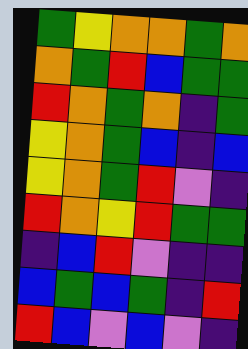[["green", "yellow", "orange", "orange", "green", "orange"], ["orange", "green", "red", "blue", "green", "green"], ["red", "orange", "green", "orange", "indigo", "green"], ["yellow", "orange", "green", "blue", "indigo", "blue"], ["yellow", "orange", "green", "red", "violet", "indigo"], ["red", "orange", "yellow", "red", "green", "green"], ["indigo", "blue", "red", "violet", "indigo", "indigo"], ["blue", "green", "blue", "green", "indigo", "red"], ["red", "blue", "violet", "blue", "violet", "indigo"]]